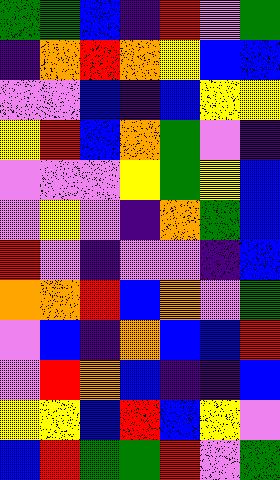[["green", "green", "blue", "indigo", "red", "violet", "green"], ["indigo", "orange", "red", "orange", "yellow", "blue", "blue"], ["violet", "violet", "blue", "indigo", "blue", "yellow", "yellow"], ["yellow", "red", "blue", "orange", "green", "violet", "indigo"], ["violet", "violet", "violet", "yellow", "green", "yellow", "blue"], ["violet", "yellow", "violet", "indigo", "orange", "green", "blue"], ["red", "violet", "indigo", "violet", "violet", "indigo", "blue"], ["orange", "orange", "red", "blue", "orange", "violet", "green"], ["violet", "blue", "indigo", "orange", "blue", "blue", "red"], ["violet", "red", "orange", "blue", "indigo", "indigo", "blue"], ["yellow", "yellow", "blue", "red", "blue", "yellow", "violet"], ["blue", "red", "green", "green", "red", "violet", "green"]]